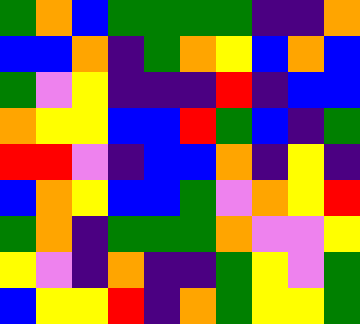[["green", "orange", "blue", "green", "green", "green", "green", "indigo", "indigo", "orange"], ["blue", "blue", "orange", "indigo", "green", "orange", "yellow", "blue", "orange", "blue"], ["green", "violet", "yellow", "indigo", "indigo", "indigo", "red", "indigo", "blue", "blue"], ["orange", "yellow", "yellow", "blue", "blue", "red", "green", "blue", "indigo", "green"], ["red", "red", "violet", "indigo", "blue", "blue", "orange", "indigo", "yellow", "indigo"], ["blue", "orange", "yellow", "blue", "blue", "green", "violet", "orange", "yellow", "red"], ["green", "orange", "indigo", "green", "green", "green", "orange", "violet", "violet", "yellow"], ["yellow", "violet", "indigo", "orange", "indigo", "indigo", "green", "yellow", "violet", "green"], ["blue", "yellow", "yellow", "red", "indigo", "orange", "green", "yellow", "yellow", "green"]]